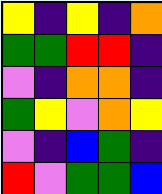[["yellow", "indigo", "yellow", "indigo", "orange"], ["green", "green", "red", "red", "indigo"], ["violet", "indigo", "orange", "orange", "indigo"], ["green", "yellow", "violet", "orange", "yellow"], ["violet", "indigo", "blue", "green", "indigo"], ["red", "violet", "green", "green", "blue"]]